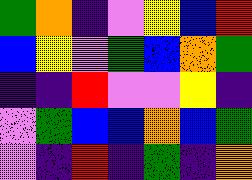[["green", "orange", "indigo", "violet", "yellow", "blue", "red"], ["blue", "yellow", "violet", "green", "blue", "orange", "green"], ["indigo", "indigo", "red", "violet", "violet", "yellow", "indigo"], ["violet", "green", "blue", "blue", "orange", "blue", "green"], ["violet", "indigo", "red", "indigo", "green", "indigo", "orange"]]